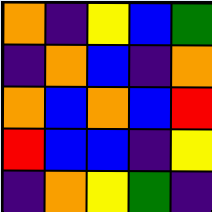[["orange", "indigo", "yellow", "blue", "green"], ["indigo", "orange", "blue", "indigo", "orange"], ["orange", "blue", "orange", "blue", "red"], ["red", "blue", "blue", "indigo", "yellow"], ["indigo", "orange", "yellow", "green", "indigo"]]